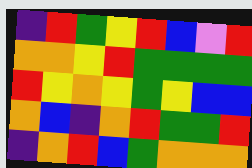[["indigo", "red", "green", "yellow", "red", "blue", "violet", "red"], ["orange", "orange", "yellow", "red", "green", "green", "green", "green"], ["red", "yellow", "orange", "yellow", "green", "yellow", "blue", "blue"], ["orange", "blue", "indigo", "orange", "red", "green", "green", "red"], ["indigo", "orange", "red", "blue", "green", "orange", "orange", "orange"]]